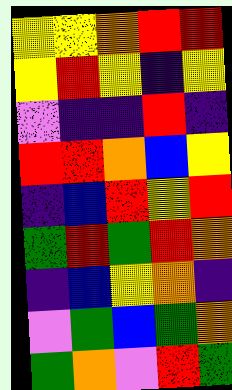[["yellow", "yellow", "orange", "red", "red"], ["yellow", "red", "yellow", "indigo", "yellow"], ["violet", "indigo", "indigo", "red", "indigo"], ["red", "red", "orange", "blue", "yellow"], ["indigo", "blue", "red", "yellow", "red"], ["green", "red", "green", "red", "orange"], ["indigo", "blue", "yellow", "orange", "indigo"], ["violet", "green", "blue", "green", "orange"], ["green", "orange", "violet", "red", "green"]]